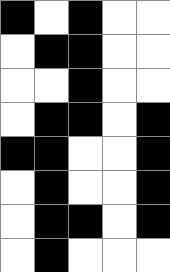[["black", "white", "black", "white", "white"], ["white", "black", "black", "white", "white"], ["white", "white", "black", "white", "white"], ["white", "black", "black", "white", "black"], ["black", "black", "white", "white", "black"], ["white", "black", "white", "white", "black"], ["white", "black", "black", "white", "black"], ["white", "black", "white", "white", "white"]]